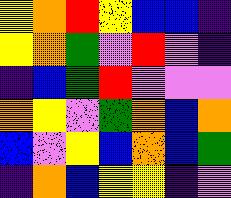[["yellow", "orange", "red", "yellow", "blue", "blue", "indigo"], ["yellow", "orange", "green", "violet", "red", "violet", "indigo"], ["indigo", "blue", "green", "red", "violet", "violet", "violet"], ["orange", "yellow", "violet", "green", "orange", "blue", "orange"], ["blue", "violet", "yellow", "blue", "orange", "blue", "green"], ["indigo", "orange", "blue", "yellow", "yellow", "indigo", "violet"]]